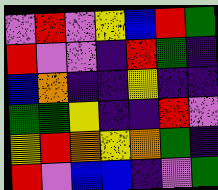[["violet", "red", "violet", "yellow", "blue", "red", "green"], ["red", "violet", "violet", "indigo", "red", "green", "indigo"], ["blue", "orange", "indigo", "indigo", "yellow", "indigo", "indigo"], ["green", "green", "yellow", "indigo", "indigo", "red", "violet"], ["yellow", "red", "orange", "yellow", "orange", "green", "indigo"], ["red", "violet", "blue", "blue", "indigo", "violet", "green"]]